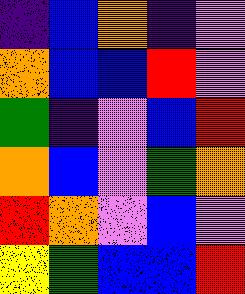[["indigo", "blue", "orange", "indigo", "violet"], ["orange", "blue", "blue", "red", "violet"], ["green", "indigo", "violet", "blue", "red"], ["orange", "blue", "violet", "green", "orange"], ["red", "orange", "violet", "blue", "violet"], ["yellow", "green", "blue", "blue", "red"]]